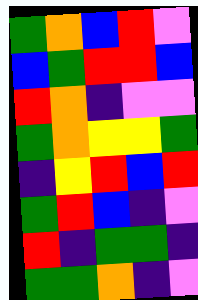[["green", "orange", "blue", "red", "violet"], ["blue", "green", "red", "red", "blue"], ["red", "orange", "indigo", "violet", "violet"], ["green", "orange", "yellow", "yellow", "green"], ["indigo", "yellow", "red", "blue", "red"], ["green", "red", "blue", "indigo", "violet"], ["red", "indigo", "green", "green", "indigo"], ["green", "green", "orange", "indigo", "violet"]]